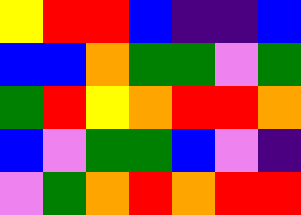[["yellow", "red", "red", "blue", "indigo", "indigo", "blue"], ["blue", "blue", "orange", "green", "green", "violet", "green"], ["green", "red", "yellow", "orange", "red", "red", "orange"], ["blue", "violet", "green", "green", "blue", "violet", "indigo"], ["violet", "green", "orange", "red", "orange", "red", "red"]]